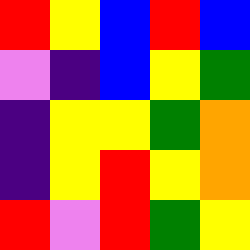[["red", "yellow", "blue", "red", "blue"], ["violet", "indigo", "blue", "yellow", "green"], ["indigo", "yellow", "yellow", "green", "orange"], ["indigo", "yellow", "red", "yellow", "orange"], ["red", "violet", "red", "green", "yellow"]]